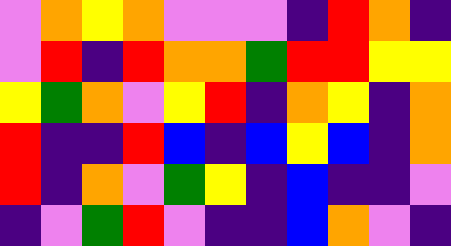[["violet", "orange", "yellow", "orange", "violet", "violet", "violet", "indigo", "red", "orange", "indigo"], ["violet", "red", "indigo", "red", "orange", "orange", "green", "red", "red", "yellow", "yellow"], ["yellow", "green", "orange", "violet", "yellow", "red", "indigo", "orange", "yellow", "indigo", "orange"], ["red", "indigo", "indigo", "red", "blue", "indigo", "blue", "yellow", "blue", "indigo", "orange"], ["red", "indigo", "orange", "violet", "green", "yellow", "indigo", "blue", "indigo", "indigo", "violet"], ["indigo", "violet", "green", "red", "violet", "indigo", "indigo", "blue", "orange", "violet", "indigo"]]